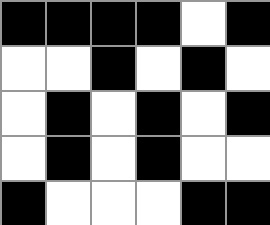[["black", "black", "black", "black", "white", "black"], ["white", "white", "black", "white", "black", "white"], ["white", "black", "white", "black", "white", "black"], ["white", "black", "white", "black", "white", "white"], ["black", "white", "white", "white", "black", "black"]]